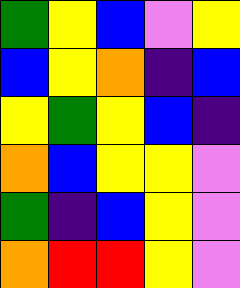[["green", "yellow", "blue", "violet", "yellow"], ["blue", "yellow", "orange", "indigo", "blue"], ["yellow", "green", "yellow", "blue", "indigo"], ["orange", "blue", "yellow", "yellow", "violet"], ["green", "indigo", "blue", "yellow", "violet"], ["orange", "red", "red", "yellow", "violet"]]